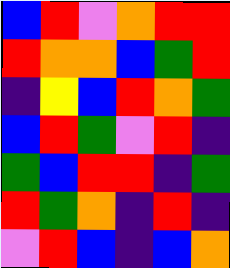[["blue", "red", "violet", "orange", "red", "red"], ["red", "orange", "orange", "blue", "green", "red"], ["indigo", "yellow", "blue", "red", "orange", "green"], ["blue", "red", "green", "violet", "red", "indigo"], ["green", "blue", "red", "red", "indigo", "green"], ["red", "green", "orange", "indigo", "red", "indigo"], ["violet", "red", "blue", "indigo", "blue", "orange"]]